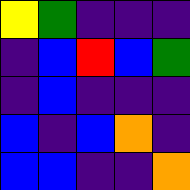[["yellow", "green", "indigo", "indigo", "indigo"], ["indigo", "blue", "red", "blue", "green"], ["indigo", "blue", "indigo", "indigo", "indigo"], ["blue", "indigo", "blue", "orange", "indigo"], ["blue", "blue", "indigo", "indigo", "orange"]]